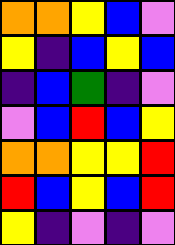[["orange", "orange", "yellow", "blue", "violet"], ["yellow", "indigo", "blue", "yellow", "blue"], ["indigo", "blue", "green", "indigo", "violet"], ["violet", "blue", "red", "blue", "yellow"], ["orange", "orange", "yellow", "yellow", "red"], ["red", "blue", "yellow", "blue", "red"], ["yellow", "indigo", "violet", "indigo", "violet"]]